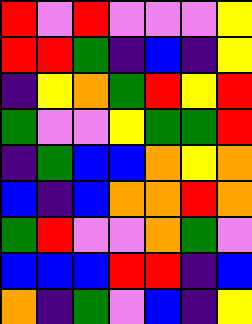[["red", "violet", "red", "violet", "violet", "violet", "yellow"], ["red", "red", "green", "indigo", "blue", "indigo", "yellow"], ["indigo", "yellow", "orange", "green", "red", "yellow", "red"], ["green", "violet", "violet", "yellow", "green", "green", "red"], ["indigo", "green", "blue", "blue", "orange", "yellow", "orange"], ["blue", "indigo", "blue", "orange", "orange", "red", "orange"], ["green", "red", "violet", "violet", "orange", "green", "violet"], ["blue", "blue", "blue", "red", "red", "indigo", "blue"], ["orange", "indigo", "green", "violet", "blue", "indigo", "yellow"]]